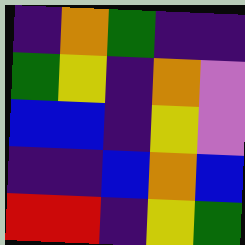[["indigo", "orange", "green", "indigo", "indigo"], ["green", "yellow", "indigo", "orange", "violet"], ["blue", "blue", "indigo", "yellow", "violet"], ["indigo", "indigo", "blue", "orange", "blue"], ["red", "red", "indigo", "yellow", "green"]]